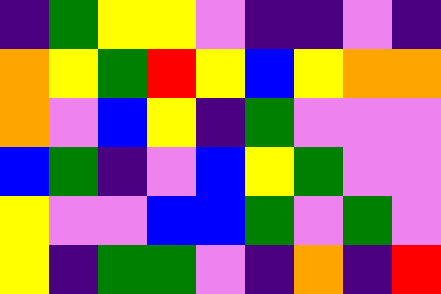[["indigo", "green", "yellow", "yellow", "violet", "indigo", "indigo", "violet", "indigo"], ["orange", "yellow", "green", "red", "yellow", "blue", "yellow", "orange", "orange"], ["orange", "violet", "blue", "yellow", "indigo", "green", "violet", "violet", "violet"], ["blue", "green", "indigo", "violet", "blue", "yellow", "green", "violet", "violet"], ["yellow", "violet", "violet", "blue", "blue", "green", "violet", "green", "violet"], ["yellow", "indigo", "green", "green", "violet", "indigo", "orange", "indigo", "red"]]